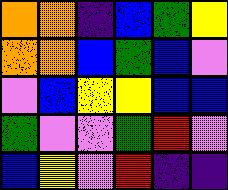[["orange", "orange", "indigo", "blue", "green", "yellow"], ["orange", "orange", "blue", "green", "blue", "violet"], ["violet", "blue", "yellow", "yellow", "blue", "blue"], ["green", "violet", "violet", "green", "red", "violet"], ["blue", "yellow", "violet", "red", "indigo", "indigo"]]